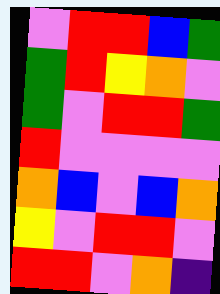[["violet", "red", "red", "blue", "green"], ["green", "red", "yellow", "orange", "violet"], ["green", "violet", "red", "red", "green"], ["red", "violet", "violet", "violet", "violet"], ["orange", "blue", "violet", "blue", "orange"], ["yellow", "violet", "red", "red", "violet"], ["red", "red", "violet", "orange", "indigo"]]